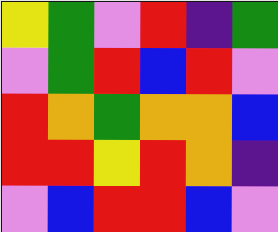[["yellow", "green", "violet", "red", "indigo", "green"], ["violet", "green", "red", "blue", "red", "violet"], ["red", "orange", "green", "orange", "orange", "blue"], ["red", "red", "yellow", "red", "orange", "indigo"], ["violet", "blue", "red", "red", "blue", "violet"]]